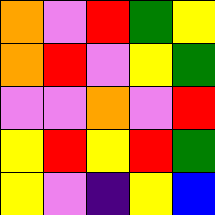[["orange", "violet", "red", "green", "yellow"], ["orange", "red", "violet", "yellow", "green"], ["violet", "violet", "orange", "violet", "red"], ["yellow", "red", "yellow", "red", "green"], ["yellow", "violet", "indigo", "yellow", "blue"]]